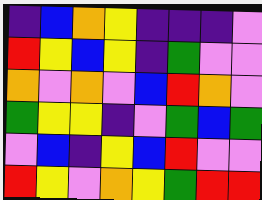[["indigo", "blue", "orange", "yellow", "indigo", "indigo", "indigo", "violet"], ["red", "yellow", "blue", "yellow", "indigo", "green", "violet", "violet"], ["orange", "violet", "orange", "violet", "blue", "red", "orange", "violet"], ["green", "yellow", "yellow", "indigo", "violet", "green", "blue", "green"], ["violet", "blue", "indigo", "yellow", "blue", "red", "violet", "violet"], ["red", "yellow", "violet", "orange", "yellow", "green", "red", "red"]]